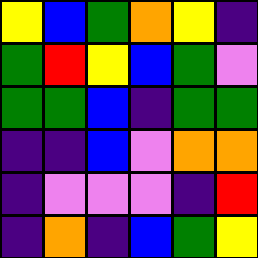[["yellow", "blue", "green", "orange", "yellow", "indigo"], ["green", "red", "yellow", "blue", "green", "violet"], ["green", "green", "blue", "indigo", "green", "green"], ["indigo", "indigo", "blue", "violet", "orange", "orange"], ["indigo", "violet", "violet", "violet", "indigo", "red"], ["indigo", "orange", "indigo", "blue", "green", "yellow"]]